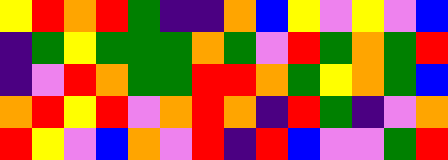[["yellow", "red", "orange", "red", "green", "indigo", "indigo", "orange", "blue", "yellow", "violet", "yellow", "violet", "blue"], ["indigo", "green", "yellow", "green", "green", "green", "orange", "green", "violet", "red", "green", "orange", "green", "red"], ["indigo", "violet", "red", "orange", "green", "green", "red", "red", "orange", "green", "yellow", "orange", "green", "blue"], ["orange", "red", "yellow", "red", "violet", "orange", "red", "orange", "indigo", "red", "green", "indigo", "violet", "orange"], ["red", "yellow", "violet", "blue", "orange", "violet", "red", "indigo", "red", "blue", "violet", "violet", "green", "red"]]